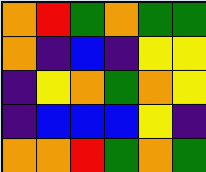[["orange", "red", "green", "orange", "green", "green"], ["orange", "indigo", "blue", "indigo", "yellow", "yellow"], ["indigo", "yellow", "orange", "green", "orange", "yellow"], ["indigo", "blue", "blue", "blue", "yellow", "indigo"], ["orange", "orange", "red", "green", "orange", "green"]]